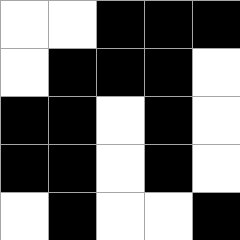[["white", "white", "black", "black", "black"], ["white", "black", "black", "black", "white"], ["black", "black", "white", "black", "white"], ["black", "black", "white", "black", "white"], ["white", "black", "white", "white", "black"]]